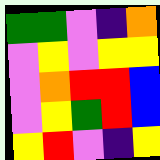[["green", "green", "violet", "indigo", "orange"], ["violet", "yellow", "violet", "yellow", "yellow"], ["violet", "orange", "red", "red", "blue"], ["violet", "yellow", "green", "red", "blue"], ["yellow", "red", "violet", "indigo", "yellow"]]